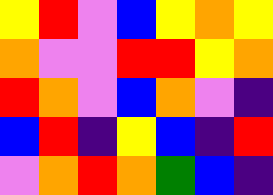[["yellow", "red", "violet", "blue", "yellow", "orange", "yellow"], ["orange", "violet", "violet", "red", "red", "yellow", "orange"], ["red", "orange", "violet", "blue", "orange", "violet", "indigo"], ["blue", "red", "indigo", "yellow", "blue", "indigo", "red"], ["violet", "orange", "red", "orange", "green", "blue", "indigo"]]